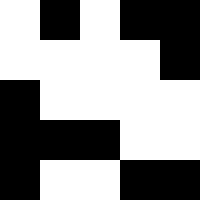[["white", "black", "white", "black", "black"], ["white", "white", "white", "white", "black"], ["black", "white", "white", "white", "white"], ["black", "black", "black", "white", "white"], ["black", "white", "white", "black", "black"]]